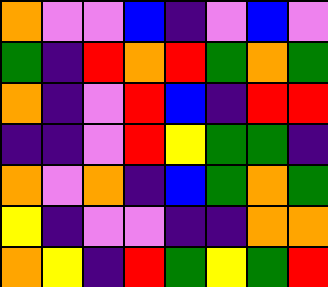[["orange", "violet", "violet", "blue", "indigo", "violet", "blue", "violet"], ["green", "indigo", "red", "orange", "red", "green", "orange", "green"], ["orange", "indigo", "violet", "red", "blue", "indigo", "red", "red"], ["indigo", "indigo", "violet", "red", "yellow", "green", "green", "indigo"], ["orange", "violet", "orange", "indigo", "blue", "green", "orange", "green"], ["yellow", "indigo", "violet", "violet", "indigo", "indigo", "orange", "orange"], ["orange", "yellow", "indigo", "red", "green", "yellow", "green", "red"]]